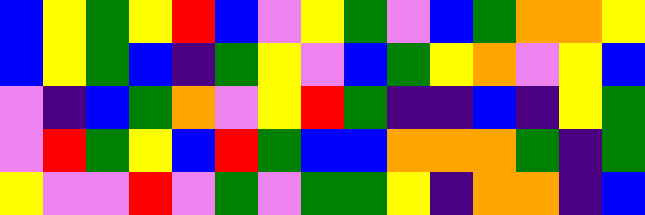[["blue", "yellow", "green", "yellow", "red", "blue", "violet", "yellow", "green", "violet", "blue", "green", "orange", "orange", "yellow"], ["blue", "yellow", "green", "blue", "indigo", "green", "yellow", "violet", "blue", "green", "yellow", "orange", "violet", "yellow", "blue"], ["violet", "indigo", "blue", "green", "orange", "violet", "yellow", "red", "green", "indigo", "indigo", "blue", "indigo", "yellow", "green"], ["violet", "red", "green", "yellow", "blue", "red", "green", "blue", "blue", "orange", "orange", "orange", "green", "indigo", "green"], ["yellow", "violet", "violet", "red", "violet", "green", "violet", "green", "green", "yellow", "indigo", "orange", "orange", "indigo", "blue"]]